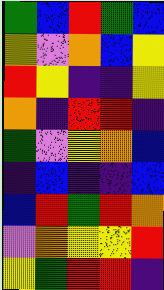[["green", "blue", "red", "green", "blue"], ["yellow", "violet", "orange", "blue", "yellow"], ["red", "yellow", "indigo", "indigo", "yellow"], ["orange", "indigo", "red", "red", "indigo"], ["green", "violet", "yellow", "orange", "blue"], ["indigo", "blue", "indigo", "indigo", "blue"], ["blue", "red", "green", "red", "orange"], ["violet", "orange", "yellow", "yellow", "red"], ["yellow", "green", "red", "red", "indigo"]]